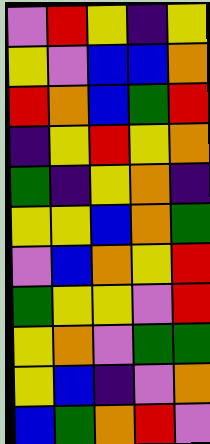[["violet", "red", "yellow", "indigo", "yellow"], ["yellow", "violet", "blue", "blue", "orange"], ["red", "orange", "blue", "green", "red"], ["indigo", "yellow", "red", "yellow", "orange"], ["green", "indigo", "yellow", "orange", "indigo"], ["yellow", "yellow", "blue", "orange", "green"], ["violet", "blue", "orange", "yellow", "red"], ["green", "yellow", "yellow", "violet", "red"], ["yellow", "orange", "violet", "green", "green"], ["yellow", "blue", "indigo", "violet", "orange"], ["blue", "green", "orange", "red", "violet"]]